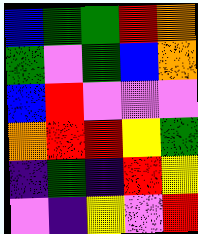[["blue", "green", "green", "red", "orange"], ["green", "violet", "green", "blue", "orange"], ["blue", "red", "violet", "violet", "violet"], ["orange", "red", "red", "yellow", "green"], ["indigo", "green", "indigo", "red", "yellow"], ["violet", "indigo", "yellow", "violet", "red"]]